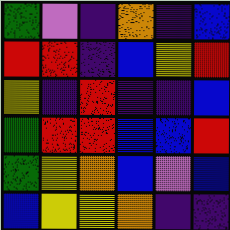[["green", "violet", "indigo", "orange", "indigo", "blue"], ["red", "red", "indigo", "blue", "yellow", "red"], ["yellow", "indigo", "red", "indigo", "indigo", "blue"], ["green", "red", "red", "blue", "blue", "red"], ["green", "yellow", "orange", "blue", "violet", "blue"], ["blue", "yellow", "yellow", "orange", "indigo", "indigo"]]